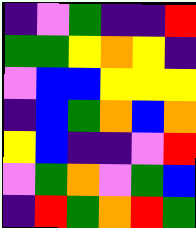[["indigo", "violet", "green", "indigo", "indigo", "red"], ["green", "green", "yellow", "orange", "yellow", "indigo"], ["violet", "blue", "blue", "yellow", "yellow", "yellow"], ["indigo", "blue", "green", "orange", "blue", "orange"], ["yellow", "blue", "indigo", "indigo", "violet", "red"], ["violet", "green", "orange", "violet", "green", "blue"], ["indigo", "red", "green", "orange", "red", "green"]]